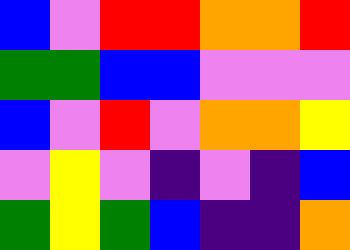[["blue", "violet", "red", "red", "orange", "orange", "red"], ["green", "green", "blue", "blue", "violet", "violet", "violet"], ["blue", "violet", "red", "violet", "orange", "orange", "yellow"], ["violet", "yellow", "violet", "indigo", "violet", "indigo", "blue"], ["green", "yellow", "green", "blue", "indigo", "indigo", "orange"]]